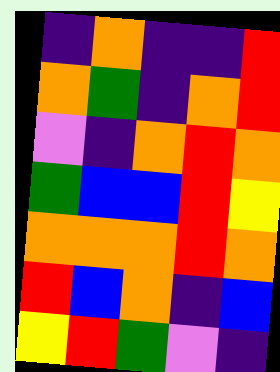[["indigo", "orange", "indigo", "indigo", "red"], ["orange", "green", "indigo", "orange", "red"], ["violet", "indigo", "orange", "red", "orange"], ["green", "blue", "blue", "red", "yellow"], ["orange", "orange", "orange", "red", "orange"], ["red", "blue", "orange", "indigo", "blue"], ["yellow", "red", "green", "violet", "indigo"]]